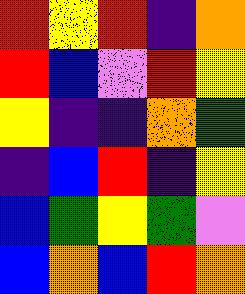[["red", "yellow", "red", "indigo", "orange"], ["red", "blue", "violet", "red", "yellow"], ["yellow", "indigo", "indigo", "orange", "green"], ["indigo", "blue", "red", "indigo", "yellow"], ["blue", "green", "yellow", "green", "violet"], ["blue", "orange", "blue", "red", "orange"]]